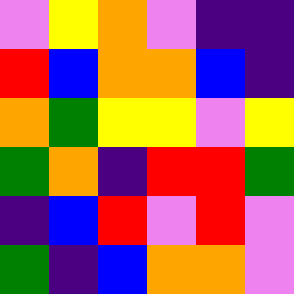[["violet", "yellow", "orange", "violet", "indigo", "indigo"], ["red", "blue", "orange", "orange", "blue", "indigo"], ["orange", "green", "yellow", "yellow", "violet", "yellow"], ["green", "orange", "indigo", "red", "red", "green"], ["indigo", "blue", "red", "violet", "red", "violet"], ["green", "indigo", "blue", "orange", "orange", "violet"]]